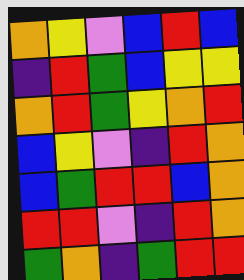[["orange", "yellow", "violet", "blue", "red", "blue"], ["indigo", "red", "green", "blue", "yellow", "yellow"], ["orange", "red", "green", "yellow", "orange", "red"], ["blue", "yellow", "violet", "indigo", "red", "orange"], ["blue", "green", "red", "red", "blue", "orange"], ["red", "red", "violet", "indigo", "red", "orange"], ["green", "orange", "indigo", "green", "red", "red"]]